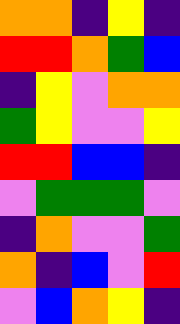[["orange", "orange", "indigo", "yellow", "indigo"], ["red", "red", "orange", "green", "blue"], ["indigo", "yellow", "violet", "orange", "orange"], ["green", "yellow", "violet", "violet", "yellow"], ["red", "red", "blue", "blue", "indigo"], ["violet", "green", "green", "green", "violet"], ["indigo", "orange", "violet", "violet", "green"], ["orange", "indigo", "blue", "violet", "red"], ["violet", "blue", "orange", "yellow", "indigo"]]